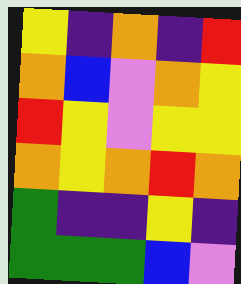[["yellow", "indigo", "orange", "indigo", "red"], ["orange", "blue", "violet", "orange", "yellow"], ["red", "yellow", "violet", "yellow", "yellow"], ["orange", "yellow", "orange", "red", "orange"], ["green", "indigo", "indigo", "yellow", "indigo"], ["green", "green", "green", "blue", "violet"]]